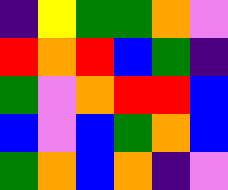[["indigo", "yellow", "green", "green", "orange", "violet"], ["red", "orange", "red", "blue", "green", "indigo"], ["green", "violet", "orange", "red", "red", "blue"], ["blue", "violet", "blue", "green", "orange", "blue"], ["green", "orange", "blue", "orange", "indigo", "violet"]]